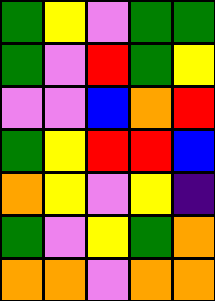[["green", "yellow", "violet", "green", "green"], ["green", "violet", "red", "green", "yellow"], ["violet", "violet", "blue", "orange", "red"], ["green", "yellow", "red", "red", "blue"], ["orange", "yellow", "violet", "yellow", "indigo"], ["green", "violet", "yellow", "green", "orange"], ["orange", "orange", "violet", "orange", "orange"]]